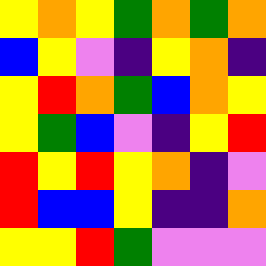[["yellow", "orange", "yellow", "green", "orange", "green", "orange"], ["blue", "yellow", "violet", "indigo", "yellow", "orange", "indigo"], ["yellow", "red", "orange", "green", "blue", "orange", "yellow"], ["yellow", "green", "blue", "violet", "indigo", "yellow", "red"], ["red", "yellow", "red", "yellow", "orange", "indigo", "violet"], ["red", "blue", "blue", "yellow", "indigo", "indigo", "orange"], ["yellow", "yellow", "red", "green", "violet", "violet", "violet"]]